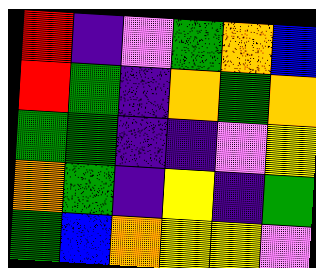[["red", "indigo", "violet", "green", "orange", "blue"], ["red", "green", "indigo", "orange", "green", "orange"], ["green", "green", "indigo", "indigo", "violet", "yellow"], ["orange", "green", "indigo", "yellow", "indigo", "green"], ["green", "blue", "orange", "yellow", "yellow", "violet"]]